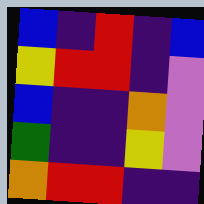[["blue", "indigo", "red", "indigo", "blue"], ["yellow", "red", "red", "indigo", "violet"], ["blue", "indigo", "indigo", "orange", "violet"], ["green", "indigo", "indigo", "yellow", "violet"], ["orange", "red", "red", "indigo", "indigo"]]